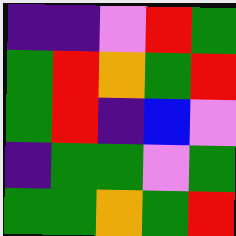[["indigo", "indigo", "violet", "red", "green"], ["green", "red", "orange", "green", "red"], ["green", "red", "indigo", "blue", "violet"], ["indigo", "green", "green", "violet", "green"], ["green", "green", "orange", "green", "red"]]